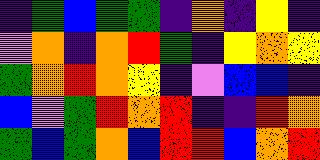[["indigo", "green", "blue", "green", "green", "indigo", "orange", "indigo", "yellow", "indigo"], ["violet", "orange", "indigo", "orange", "red", "green", "indigo", "yellow", "orange", "yellow"], ["green", "orange", "red", "orange", "yellow", "indigo", "violet", "blue", "blue", "indigo"], ["blue", "violet", "green", "red", "orange", "red", "indigo", "indigo", "red", "orange"], ["green", "blue", "green", "orange", "blue", "red", "red", "blue", "orange", "red"]]